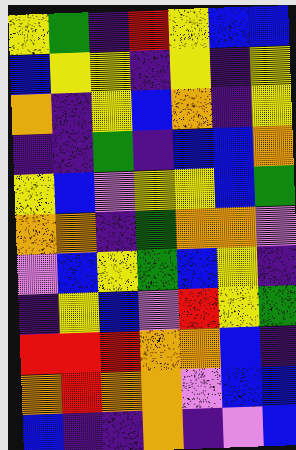[["yellow", "green", "indigo", "red", "yellow", "blue", "blue"], ["blue", "yellow", "yellow", "indigo", "yellow", "indigo", "yellow"], ["orange", "indigo", "yellow", "blue", "orange", "indigo", "yellow"], ["indigo", "indigo", "green", "indigo", "blue", "blue", "orange"], ["yellow", "blue", "violet", "yellow", "yellow", "blue", "green"], ["orange", "orange", "indigo", "green", "orange", "orange", "violet"], ["violet", "blue", "yellow", "green", "blue", "yellow", "indigo"], ["indigo", "yellow", "blue", "violet", "red", "yellow", "green"], ["red", "red", "red", "orange", "orange", "blue", "indigo"], ["orange", "red", "orange", "orange", "violet", "blue", "blue"], ["blue", "indigo", "indigo", "orange", "indigo", "violet", "blue"]]